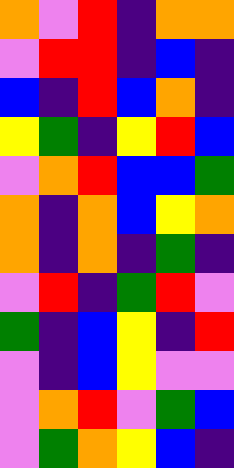[["orange", "violet", "red", "indigo", "orange", "orange"], ["violet", "red", "red", "indigo", "blue", "indigo"], ["blue", "indigo", "red", "blue", "orange", "indigo"], ["yellow", "green", "indigo", "yellow", "red", "blue"], ["violet", "orange", "red", "blue", "blue", "green"], ["orange", "indigo", "orange", "blue", "yellow", "orange"], ["orange", "indigo", "orange", "indigo", "green", "indigo"], ["violet", "red", "indigo", "green", "red", "violet"], ["green", "indigo", "blue", "yellow", "indigo", "red"], ["violet", "indigo", "blue", "yellow", "violet", "violet"], ["violet", "orange", "red", "violet", "green", "blue"], ["violet", "green", "orange", "yellow", "blue", "indigo"]]